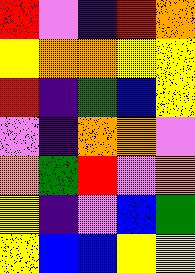[["red", "violet", "indigo", "red", "orange"], ["yellow", "orange", "orange", "yellow", "yellow"], ["red", "indigo", "green", "blue", "yellow"], ["violet", "indigo", "orange", "orange", "violet"], ["orange", "green", "red", "violet", "orange"], ["yellow", "indigo", "violet", "blue", "green"], ["yellow", "blue", "blue", "yellow", "yellow"]]